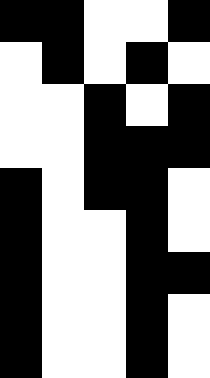[["black", "black", "white", "white", "black"], ["white", "black", "white", "black", "white"], ["white", "white", "black", "white", "black"], ["white", "white", "black", "black", "black"], ["black", "white", "black", "black", "white"], ["black", "white", "white", "black", "white"], ["black", "white", "white", "black", "black"], ["black", "white", "white", "black", "white"], ["black", "white", "white", "black", "white"]]